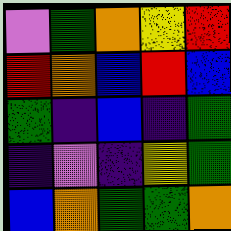[["violet", "green", "orange", "yellow", "red"], ["red", "orange", "blue", "red", "blue"], ["green", "indigo", "blue", "indigo", "green"], ["indigo", "violet", "indigo", "yellow", "green"], ["blue", "orange", "green", "green", "orange"]]